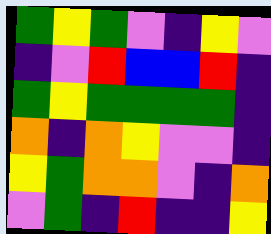[["green", "yellow", "green", "violet", "indigo", "yellow", "violet"], ["indigo", "violet", "red", "blue", "blue", "red", "indigo"], ["green", "yellow", "green", "green", "green", "green", "indigo"], ["orange", "indigo", "orange", "yellow", "violet", "violet", "indigo"], ["yellow", "green", "orange", "orange", "violet", "indigo", "orange"], ["violet", "green", "indigo", "red", "indigo", "indigo", "yellow"]]